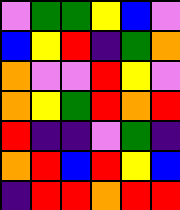[["violet", "green", "green", "yellow", "blue", "violet"], ["blue", "yellow", "red", "indigo", "green", "orange"], ["orange", "violet", "violet", "red", "yellow", "violet"], ["orange", "yellow", "green", "red", "orange", "red"], ["red", "indigo", "indigo", "violet", "green", "indigo"], ["orange", "red", "blue", "red", "yellow", "blue"], ["indigo", "red", "red", "orange", "red", "red"]]